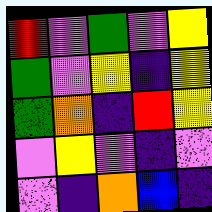[["red", "violet", "green", "violet", "yellow"], ["green", "violet", "yellow", "indigo", "yellow"], ["green", "orange", "indigo", "red", "yellow"], ["violet", "yellow", "violet", "indigo", "violet"], ["violet", "indigo", "orange", "blue", "indigo"]]